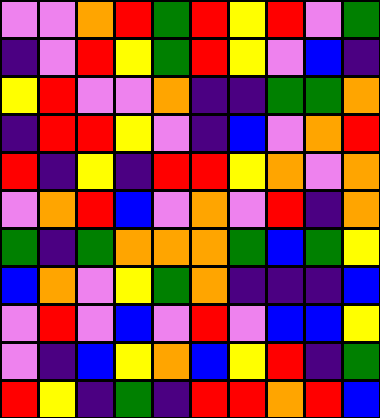[["violet", "violet", "orange", "red", "green", "red", "yellow", "red", "violet", "green"], ["indigo", "violet", "red", "yellow", "green", "red", "yellow", "violet", "blue", "indigo"], ["yellow", "red", "violet", "violet", "orange", "indigo", "indigo", "green", "green", "orange"], ["indigo", "red", "red", "yellow", "violet", "indigo", "blue", "violet", "orange", "red"], ["red", "indigo", "yellow", "indigo", "red", "red", "yellow", "orange", "violet", "orange"], ["violet", "orange", "red", "blue", "violet", "orange", "violet", "red", "indigo", "orange"], ["green", "indigo", "green", "orange", "orange", "orange", "green", "blue", "green", "yellow"], ["blue", "orange", "violet", "yellow", "green", "orange", "indigo", "indigo", "indigo", "blue"], ["violet", "red", "violet", "blue", "violet", "red", "violet", "blue", "blue", "yellow"], ["violet", "indigo", "blue", "yellow", "orange", "blue", "yellow", "red", "indigo", "green"], ["red", "yellow", "indigo", "green", "indigo", "red", "red", "orange", "red", "blue"]]